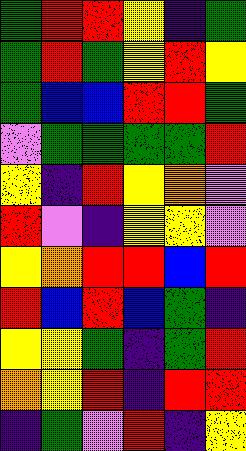[["green", "red", "red", "yellow", "indigo", "green"], ["green", "red", "green", "yellow", "red", "yellow"], ["green", "blue", "blue", "red", "red", "green"], ["violet", "green", "green", "green", "green", "red"], ["yellow", "indigo", "red", "yellow", "orange", "violet"], ["red", "violet", "indigo", "yellow", "yellow", "violet"], ["yellow", "orange", "red", "red", "blue", "red"], ["red", "blue", "red", "blue", "green", "indigo"], ["yellow", "yellow", "green", "indigo", "green", "red"], ["orange", "yellow", "red", "indigo", "red", "red"], ["indigo", "green", "violet", "red", "indigo", "yellow"]]